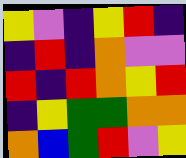[["yellow", "violet", "indigo", "yellow", "red", "indigo"], ["indigo", "red", "indigo", "orange", "violet", "violet"], ["red", "indigo", "red", "orange", "yellow", "red"], ["indigo", "yellow", "green", "green", "orange", "orange"], ["orange", "blue", "green", "red", "violet", "yellow"]]